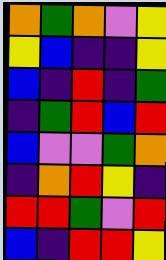[["orange", "green", "orange", "violet", "yellow"], ["yellow", "blue", "indigo", "indigo", "yellow"], ["blue", "indigo", "red", "indigo", "green"], ["indigo", "green", "red", "blue", "red"], ["blue", "violet", "violet", "green", "orange"], ["indigo", "orange", "red", "yellow", "indigo"], ["red", "red", "green", "violet", "red"], ["blue", "indigo", "red", "red", "yellow"]]